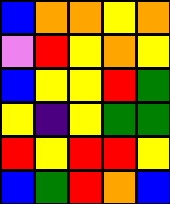[["blue", "orange", "orange", "yellow", "orange"], ["violet", "red", "yellow", "orange", "yellow"], ["blue", "yellow", "yellow", "red", "green"], ["yellow", "indigo", "yellow", "green", "green"], ["red", "yellow", "red", "red", "yellow"], ["blue", "green", "red", "orange", "blue"]]